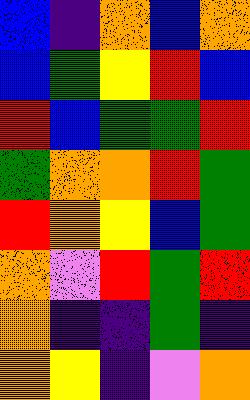[["blue", "indigo", "orange", "blue", "orange"], ["blue", "green", "yellow", "red", "blue"], ["red", "blue", "green", "green", "red"], ["green", "orange", "orange", "red", "green"], ["red", "orange", "yellow", "blue", "green"], ["orange", "violet", "red", "green", "red"], ["orange", "indigo", "indigo", "green", "indigo"], ["orange", "yellow", "indigo", "violet", "orange"]]